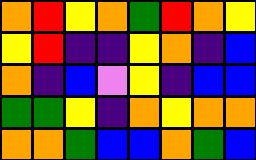[["orange", "red", "yellow", "orange", "green", "red", "orange", "yellow"], ["yellow", "red", "indigo", "indigo", "yellow", "orange", "indigo", "blue"], ["orange", "indigo", "blue", "violet", "yellow", "indigo", "blue", "blue"], ["green", "green", "yellow", "indigo", "orange", "yellow", "orange", "orange"], ["orange", "orange", "green", "blue", "blue", "orange", "green", "blue"]]